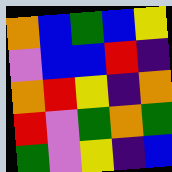[["orange", "blue", "green", "blue", "yellow"], ["violet", "blue", "blue", "red", "indigo"], ["orange", "red", "yellow", "indigo", "orange"], ["red", "violet", "green", "orange", "green"], ["green", "violet", "yellow", "indigo", "blue"]]